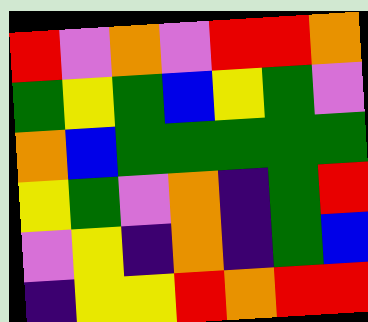[["red", "violet", "orange", "violet", "red", "red", "orange"], ["green", "yellow", "green", "blue", "yellow", "green", "violet"], ["orange", "blue", "green", "green", "green", "green", "green"], ["yellow", "green", "violet", "orange", "indigo", "green", "red"], ["violet", "yellow", "indigo", "orange", "indigo", "green", "blue"], ["indigo", "yellow", "yellow", "red", "orange", "red", "red"]]